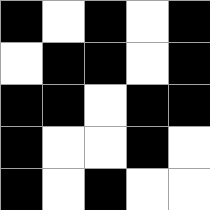[["black", "white", "black", "white", "black"], ["white", "black", "black", "white", "black"], ["black", "black", "white", "black", "black"], ["black", "white", "white", "black", "white"], ["black", "white", "black", "white", "white"]]